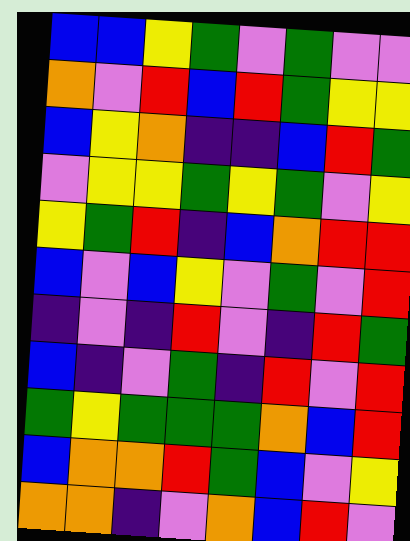[["blue", "blue", "yellow", "green", "violet", "green", "violet", "violet"], ["orange", "violet", "red", "blue", "red", "green", "yellow", "yellow"], ["blue", "yellow", "orange", "indigo", "indigo", "blue", "red", "green"], ["violet", "yellow", "yellow", "green", "yellow", "green", "violet", "yellow"], ["yellow", "green", "red", "indigo", "blue", "orange", "red", "red"], ["blue", "violet", "blue", "yellow", "violet", "green", "violet", "red"], ["indigo", "violet", "indigo", "red", "violet", "indigo", "red", "green"], ["blue", "indigo", "violet", "green", "indigo", "red", "violet", "red"], ["green", "yellow", "green", "green", "green", "orange", "blue", "red"], ["blue", "orange", "orange", "red", "green", "blue", "violet", "yellow"], ["orange", "orange", "indigo", "violet", "orange", "blue", "red", "violet"]]